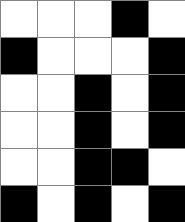[["white", "white", "white", "black", "white"], ["black", "white", "white", "white", "black"], ["white", "white", "black", "white", "black"], ["white", "white", "black", "white", "black"], ["white", "white", "black", "black", "white"], ["black", "white", "black", "white", "black"]]